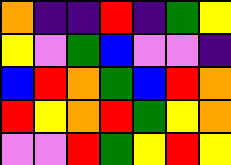[["orange", "indigo", "indigo", "red", "indigo", "green", "yellow"], ["yellow", "violet", "green", "blue", "violet", "violet", "indigo"], ["blue", "red", "orange", "green", "blue", "red", "orange"], ["red", "yellow", "orange", "red", "green", "yellow", "orange"], ["violet", "violet", "red", "green", "yellow", "red", "yellow"]]